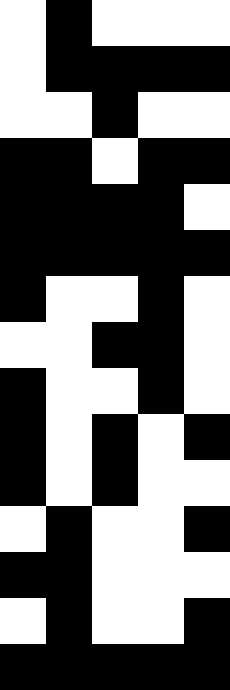[["white", "black", "white", "white", "white"], ["white", "black", "black", "black", "black"], ["white", "white", "black", "white", "white"], ["black", "black", "white", "black", "black"], ["black", "black", "black", "black", "white"], ["black", "black", "black", "black", "black"], ["black", "white", "white", "black", "white"], ["white", "white", "black", "black", "white"], ["black", "white", "white", "black", "white"], ["black", "white", "black", "white", "black"], ["black", "white", "black", "white", "white"], ["white", "black", "white", "white", "black"], ["black", "black", "white", "white", "white"], ["white", "black", "white", "white", "black"], ["black", "black", "black", "black", "black"]]